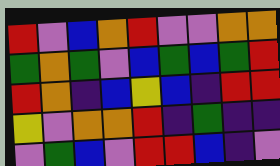[["red", "violet", "blue", "orange", "red", "violet", "violet", "orange", "orange"], ["green", "orange", "green", "violet", "blue", "green", "blue", "green", "red"], ["red", "orange", "indigo", "blue", "yellow", "blue", "indigo", "red", "red"], ["yellow", "violet", "orange", "orange", "red", "indigo", "green", "indigo", "indigo"], ["violet", "green", "blue", "violet", "red", "red", "blue", "indigo", "violet"]]